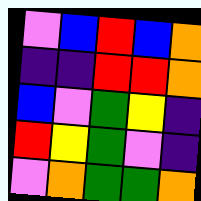[["violet", "blue", "red", "blue", "orange"], ["indigo", "indigo", "red", "red", "orange"], ["blue", "violet", "green", "yellow", "indigo"], ["red", "yellow", "green", "violet", "indigo"], ["violet", "orange", "green", "green", "orange"]]